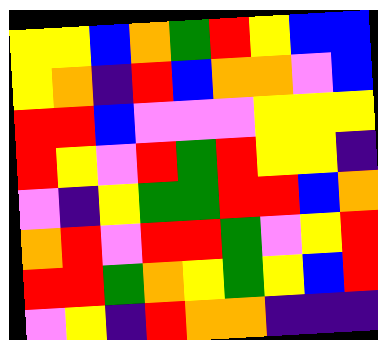[["yellow", "yellow", "blue", "orange", "green", "red", "yellow", "blue", "blue"], ["yellow", "orange", "indigo", "red", "blue", "orange", "orange", "violet", "blue"], ["red", "red", "blue", "violet", "violet", "violet", "yellow", "yellow", "yellow"], ["red", "yellow", "violet", "red", "green", "red", "yellow", "yellow", "indigo"], ["violet", "indigo", "yellow", "green", "green", "red", "red", "blue", "orange"], ["orange", "red", "violet", "red", "red", "green", "violet", "yellow", "red"], ["red", "red", "green", "orange", "yellow", "green", "yellow", "blue", "red"], ["violet", "yellow", "indigo", "red", "orange", "orange", "indigo", "indigo", "indigo"]]